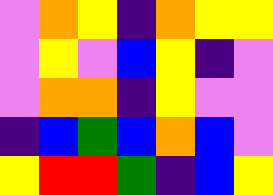[["violet", "orange", "yellow", "indigo", "orange", "yellow", "yellow"], ["violet", "yellow", "violet", "blue", "yellow", "indigo", "violet"], ["violet", "orange", "orange", "indigo", "yellow", "violet", "violet"], ["indigo", "blue", "green", "blue", "orange", "blue", "violet"], ["yellow", "red", "red", "green", "indigo", "blue", "yellow"]]